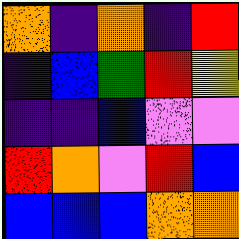[["orange", "indigo", "orange", "indigo", "red"], ["indigo", "blue", "green", "red", "yellow"], ["indigo", "indigo", "blue", "violet", "violet"], ["red", "orange", "violet", "red", "blue"], ["blue", "blue", "blue", "orange", "orange"]]